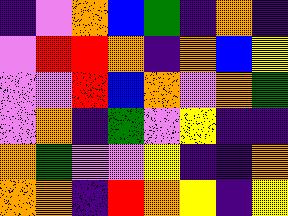[["indigo", "violet", "orange", "blue", "green", "indigo", "orange", "indigo"], ["violet", "red", "red", "orange", "indigo", "orange", "blue", "yellow"], ["violet", "violet", "red", "blue", "orange", "violet", "orange", "green"], ["violet", "orange", "indigo", "green", "violet", "yellow", "indigo", "indigo"], ["orange", "green", "violet", "violet", "yellow", "indigo", "indigo", "orange"], ["orange", "orange", "indigo", "red", "orange", "yellow", "indigo", "yellow"]]